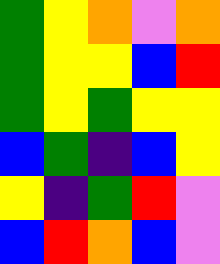[["green", "yellow", "orange", "violet", "orange"], ["green", "yellow", "yellow", "blue", "red"], ["green", "yellow", "green", "yellow", "yellow"], ["blue", "green", "indigo", "blue", "yellow"], ["yellow", "indigo", "green", "red", "violet"], ["blue", "red", "orange", "blue", "violet"]]